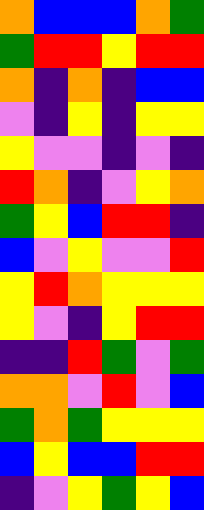[["orange", "blue", "blue", "blue", "orange", "green"], ["green", "red", "red", "yellow", "red", "red"], ["orange", "indigo", "orange", "indigo", "blue", "blue"], ["violet", "indigo", "yellow", "indigo", "yellow", "yellow"], ["yellow", "violet", "violet", "indigo", "violet", "indigo"], ["red", "orange", "indigo", "violet", "yellow", "orange"], ["green", "yellow", "blue", "red", "red", "indigo"], ["blue", "violet", "yellow", "violet", "violet", "red"], ["yellow", "red", "orange", "yellow", "yellow", "yellow"], ["yellow", "violet", "indigo", "yellow", "red", "red"], ["indigo", "indigo", "red", "green", "violet", "green"], ["orange", "orange", "violet", "red", "violet", "blue"], ["green", "orange", "green", "yellow", "yellow", "yellow"], ["blue", "yellow", "blue", "blue", "red", "red"], ["indigo", "violet", "yellow", "green", "yellow", "blue"]]